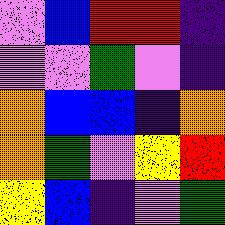[["violet", "blue", "red", "red", "indigo"], ["violet", "violet", "green", "violet", "indigo"], ["orange", "blue", "blue", "indigo", "orange"], ["orange", "green", "violet", "yellow", "red"], ["yellow", "blue", "indigo", "violet", "green"]]